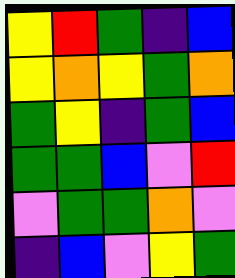[["yellow", "red", "green", "indigo", "blue"], ["yellow", "orange", "yellow", "green", "orange"], ["green", "yellow", "indigo", "green", "blue"], ["green", "green", "blue", "violet", "red"], ["violet", "green", "green", "orange", "violet"], ["indigo", "blue", "violet", "yellow", "green"]]